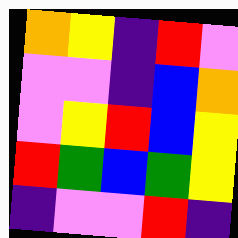[["orange", "yellow", "indigo", "red", "violet"], ["violet", "violet", "indigo", "blue", "orange"], ["violet", "yellow", "red", "blue", "yellow"], ["red", "green", "blue", "green", "yellow"], ["indigo", "violet", "violet", "red", "indigo"]]